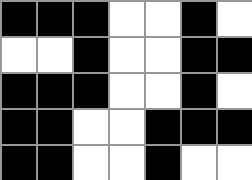[["black", "black", "black", "white", "white", "black", "white"], ["white", "white", "black", "white", "white", "black", "black"], ["black", "black", "black", "white", "white", "black", "white"], ["black", "black", "white", "white", "black", "black", "black"], ["black", "black", "white", "white", "black", "white", "white"]]